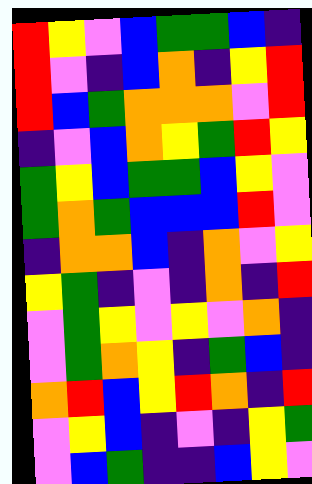[["red", "yellow", "violet", "blue", "green", "green", "blue", "indigo"], ["red", "violet", "indigo", "blue", "orange", "indigo", "yellow", "red"], ["red", "blue", "green", "orange", "orange", "orange", "violet", "red"], ["indigo", "violet", "blue", "orange", "yellow", "green", "red", "yellow"], ["green", "yellow", "blue", "green", "green", "blue", "yellow", "violet"], ["green", "orange", "green", "blue", "blue", "blue", "red", "violet"], ["indigo", "orange", "orange", "blue", "indigo", "orange", "violet", "yellow"], ["yellow", "green", "indigo", "violet", "indigo", "orange", "indigo", "red"], ["violet", "green", "yellow", "violet", "yellow", "violet", "orange", "indigo"], ["violet", "green", "orange", "yellow", "indigo", "green", "blue", "indigo"], ["orange", "red", "blue", "yellow", "red", "orange", "indigo", "red"], ["violet", "yellow", "blue", "indigo", "violet", "indigo", "yellow", "green"], ["violet", "blue", "green", "indigo", "indigo", "blue", "yellow", "violet"]]